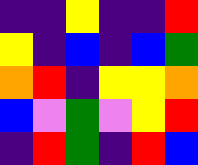[["indigo", "indigo", "yellow", "indigo", "indigo", "red"], ["yellow", "indigo", "blue", "indigo", "blue", "green"], ["orange", "red", "indigo", "yellow", "yellow", "orange"], ["blue", "violet", "green", "violet", "yellow", "red"], ["indigo", "red", "green", "indigo", "red", "blue"]]